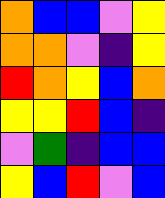[["orange", "blue", "blue", "violet", "yellow"], ["orange", "orange", "violet", "indigo", "yellow"], ["red", "orange", "yellow", "blue", "orange"], ["yellow", "yellow", "red", "blue", "indigo"], ["violet", "green", "indigo", "blue", "blue"], ["yellow", "blue", "red", "violet", "blue"]]